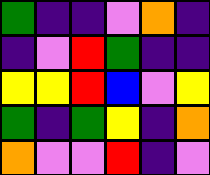[["green", "indigo", "indigo", "violet", "orange", "indigo"], ["indigo", "violet", "red", "green", "indigo", "indigo"], ["yellow", "yellow", "red", "blue", "violet", "yellow"], ["green", "indigo", "green", "yellow", "indigo", "orange"], ["orange", "violet", "violet", "red", "indigo", "violet"]]